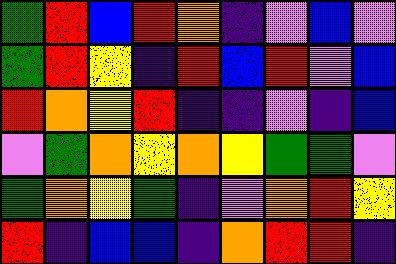[["green", "red", "blue", "red", "orange", "indigo", "violet", "blue", "violet"], ["green", "red", "yellow", "indigo", "red", "blue", "red", "violet", "blue"], ["red", "orange", "yellow", "red", "indigo", "indigo", "violet", "indigo", "blue"], ["violet", "green", "orange", "yellow", "orange", "yellow", "green", "green", "violet"], ["green", "orange", "yellow", "green", "indigo", "violet", "orange", "red", "yellow"], ["red", "indigo", "blue", "blue", "indigo", "orange", "red", "red", "indigo"]]